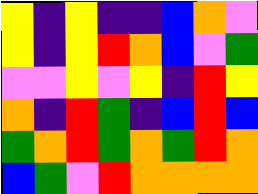[["yellow", "indigo", "yellow", "indigo", "indigo", "blue", "orange", "violet"], ["yellow", "indigo", "yellow", "red", "orange", "blue", "violet", "green"], ["violet", "violet", "yellow", "violet", "yellow", "indigo", "red", "yellow"], ["orange", "indigo", "red", "green", "indigo", "blue", "red", "blue"], ["green", "orange", "red", "green", "orange", "green", "red", "orange"], ["blue", "green", "violet", "red", "orange", "orange", "orange", "orange"]]